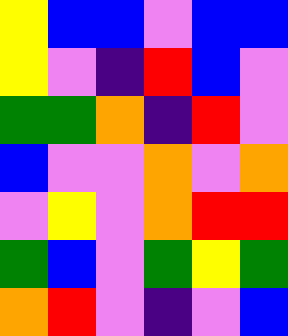[["yellow", "blue", "blue", "violet", "blue", "blue"], ["yellow", "violet", "indigo", "red", "blue", "violet"], ["green", "green", "orange", "indigo", "red", "violet"], ["blue", "violet", "violet", "orange", "violet", "orange"], ["violet", "yellow", "violet", "orange", "red", "red"], ["green", "blue", "violet", "green", "yellow", "green"], ["orange", "red", "violet", "indigo", "violet", "blue"]]